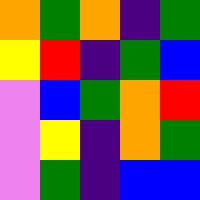[["orange", "green", "orange", "indigo", "green"], ["yellow", "red", "indigo", "green", "blue"], ["violet", "blue", "green", "orange", "red"], ["violet", "yellow", "indigo", "orange", "green"], ["violet", "green", "indigo", "blue", "blue"]]